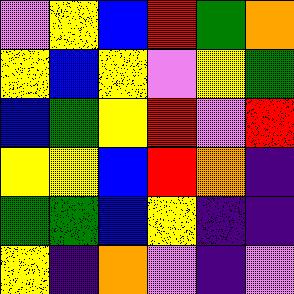[["violet", "yellow", "blue", "red", "green", "orange"], ["yellow", "blue", "yellow", "violet", "yellow", "green"], ["blue", "green", "yellow", "red", "violet", "red"], ["yellow", "yellow", "blue", "red", "orange", "indigo"], ["green", "green", "blue", "yellow", "indigo", "indigo"], ["yellow", "indigo", "orange", "violet", "indigo", "violet"]]